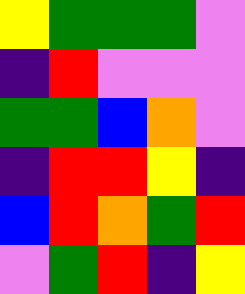[["yellow", "green", "green", "green", "violet"], ["indigo", "red", "violet", "violet", "violet"], ["green", "green", "blue", "orange", "violet"], ["indigo", "red", "red", "yellow", "indigo"], ["blue", "red", "orange", "green", "red"], ["violet", "green", "red", "indigo", "yellow"]]